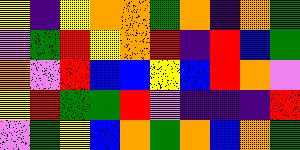[["yellow", "indigo", "yellow", "orange", "orange", "green", "orange", "indigo", "orange", "green"], ["violet", "green", "red", "yellow", "orange", "red", "indigo", "red", "blue", "green"], ["orange", "violet", "red", "blue", "blue", "yellow", "blue", "red", "orange", "violet"], ["yellow", "red", "green", "green", "red", "violet", "indigo", "indigo", "indigo", "red"], ["violet", "green", "yellow", "blue", "orange", "green", "orange", "blue", "orange", "green"]]